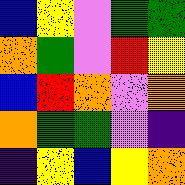[["blue", "yellow", "violet", "green", "green"], ["orange", "green", "violet", "red", "yellow"], ["blue", "red", "orange", "violet", "orange"], ["orange", "green", "green", "violet", "indigo"], ["indigo", "yellow", "blue", "yellow", "orange"]]